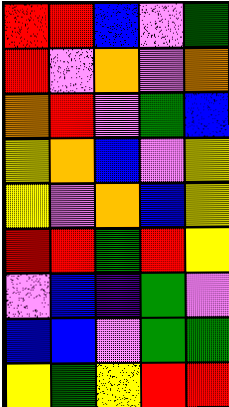[["red", "red", "blue", "violet", "green"], ["red", "violet", "orange", "violet", "orange"], ["orange", "red", "violet", "green", "blue"], ["yellow", "orange", "blue", "violet", "yellow"], ["yellow", "violet", "orange", "blue", "yellow"], ["red", "red", "green", "red", "yellow"], ["violet", "blue", "indigo", "green", "violet"], ["blue", "blue", "violet", "green", "green"], ["yellow", "green", "yellow", "red", "red"]]